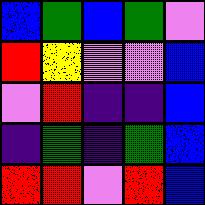[["blue", "green", "blue", "green", "violet"], ["red", "yellow", "violet", "violet", "blue"], ["violet", "red", "indigo", "indigo", "blue"], ["indigo", "green", "indigo", "green", "blue"], ["red", "red", "violet", "red", "blue"]]